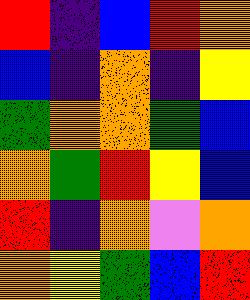[["red", "indigo", "blue", "red", "orange"], ["blue", "indigo", "orange", "indigo", "yellow"], ["green", "orange", "orange", "green", "blue"], ["orange", "green", "red", "yellow", "blue"], ["red", "indigo", "orange", "violet", "orange"], ["orange", "yellow", "green", "blue", "red"]]